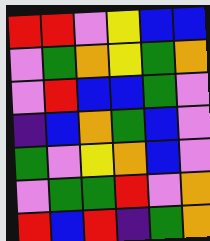[["red", "red", "violet", "yellow", "blue", "blue"], ["violet", "green", "orange", "yellow", "green", "orange"], ["violet", "red", "blue", "blue", "green", "violet"], ["indigo", "blue", "orange", "green", "blue", "violet"], ["green", "violet", "yellow", "orange", "blue", "violet"], ["violet", "green", "green", "red", "violet", "orange"], ["red", "blue", "red", "indigo", "green", "orange"]]